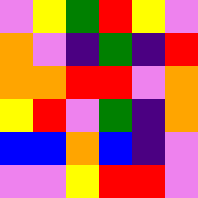[["violet", "yellow", "green", "red", "yellow", "violet"], ["orange", "violet", "indigo", "green", "indigo", "red"], ["orange", "orange", "red", "red", "violet", "orange"], ["yellow", "red", "violet", "green", "indigo", "orange"], ["blue", "blue", "orange", "blue", "indigo", "violet"], ["violet", "violet", "yellow", "red", "red", "violet"]]